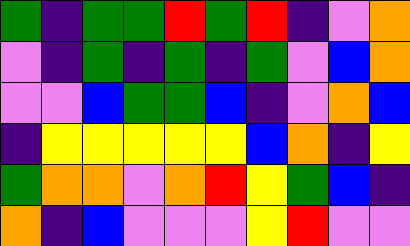[["green", "indigo", "green", "green", "red", "green", "red", "indigo", "violet", "orange"], ["violet", "indigo", "green", "indigo", "green", "indigo", "green", "violet", "blue", "orange"], ["violet", "violet", "blue", "green", "green", "blue", "indigo", "violet", "orange", "blue"], ["indigo", "yellow", "yellow", "yellow", "yellow", "yellow", "blue", "orange", "indigo", "yellow"], ["green", "orange", "orange", "violet", "orange", "red", "yellow", "green", "blue", "indigo"], ["orange", "indigo", "blue", "violet", "violet", "violet", "yellow", "red", "violet", "violet"]]